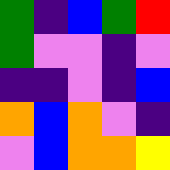[["green", "indigo", "blue", "green", "red"], ["green", "violet", "violet", "indigo", "violet"], ["indigo", "indigo", "violet", "indigo", "blue"], ["orange", "blue", "orange", "violet", "indigo"], ["violet", "blue", "orange", "orange", "yellow"]]